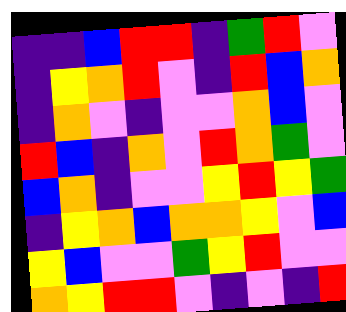[["indigo", "indigo", "blue", "red", "red", "indigo", "green", "red", "violet"], ["indigo", "yellow", "orange", "red", "violet", "indigo", "red", "blue", "orange"], ["indigo", "orange", "violet", "indigo", "violet", "violet", "orange", "blue", "violet"], ["red", "blue", "indigo", "orange", "violet", "red", "orange", "green", "violet"], ["blue", "orange", "indigo", "violet", "violet", "yellow", "red", "yellow", "green"], ["indigo", "yellow", "orange", "blue", "orange", "orange", "yellow", "violet", "blue"], ["yellow", "blue", "violet", "violet", "green", "yellow", "red", "violet", "violet"], ["orange", "yellow", "red", "red", "violet", "indigo", "violet", "indigo", "red"]]